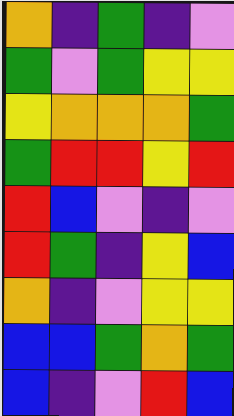[["orange", "indigo", "green", "indigo", "violet"], ["green", "violet", "green", "yellow", "yellow"], ["yellow", "orange", "orange", "orange", "green"], ["green", "red", "red", "yellow", "red"], ["red", "blue", "violet", "indigo", "violet"], ["red", "green", "indigo", "yellow", "blue"], ["orange", "indigo", "violet", "yellow", "yellow"], ["blue", "blue", "green", "orange", "green"], ["blue", "indigo", "violet", "red", "blue"]]